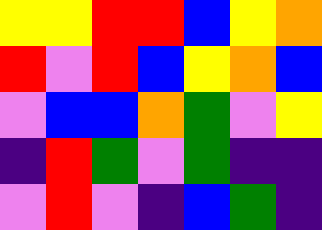[["yellow", "yellow", "red", "red", "blue", "yellow", "orange"], ["red", "violet", "red", "blue", "yellow", "orange", "blue"], ["violet", "blue", "blue", "orange", "green", "violet", "yellow"], ["indigo", "red", "green", "violet", "green", "indigo", "indigo"], ["violet", "red", "violet", "indigo", "blue", "green", "indigo"]]